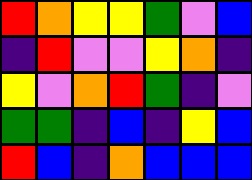[["red", "orange", "yellow", "yellow", "green", "violet", "blue"], ["indigo", "red", "violet", "violet", "yellow", "orange", "indigo"], ["yellow", "violet", "orange", "red", "green", "indigo", "violet"], ["green", "green", "indigo", "blue", "indigo", "yellow", "blue"], ["red", "blue", "indigo", "orange", "blue", "blue", "blue"]]